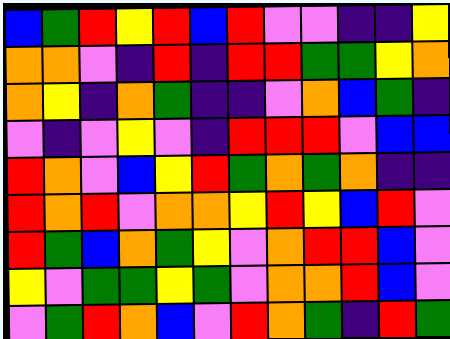[["blue", "green", "red", "yellow", "red", "blue", "red", "violet", "violet", "indigo", "indigo", "yellow"], ["orange", "orange", "violet", "indigo", "red", "indigo", "red", "red", "green", "green", "yellow", "orange"], ["orange", "yellow", "indigo", "orange", "green", "indigo", "indigo", "violet", "orange", "blue", "green", "indigo"], ["violet", "indigo", "violet", "yellow", "violet", "indigo", "red", "red", "red", "violet", "blue", "blue"], ["red", "orange", "violet", "blue", "yellow", "red", "green", "orange", "green", "orange", "indigo", "indigo"], ["red", "orange", "red", "violet", "orange", "orange", "yellow", "red", "yellow", "blue", "red", "violet"], ["red", "green", "blue", "orange", "green", "yellow", "violet", "orange", "red", "red", "blue", "violet"], ["yellow", "violet", "green", "green", "yellow", "green", "violet", "orange", "orange", "red", "blue", "violet"], ["violet", "green", "red", "orange", "blue", "violet", "red", "orange", "green", "indigo", "red", "green"]]